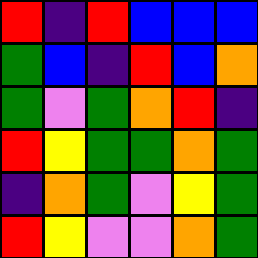[["red", "indigo", "red", "blue", "blue", "blue"], ["green", "blue", "indigo", "red", "blue", "orange"], ["green", "violet", "green", "orange", "red", "indigo"], ["red", "yellow", "green", "green", "orange", "green"], ["indigo", "orange", "green", "violet", "yellow", "green"], ["red", "yellow", "violet", "violet", "orange", "green"]]